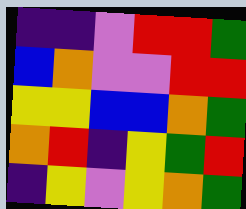[["indigo", "indigo", "violet", "red", "red", "green"], ["blue", "orange", "violet", "violet", "red", "red"], ["yellow", "yellow", "blue", "blue", "orange", "green"], ["orange", "red", "indigo", "yellow", "green", "red"], ["indigo", "yellow", "violet", "yellow", "orange", "green"]]